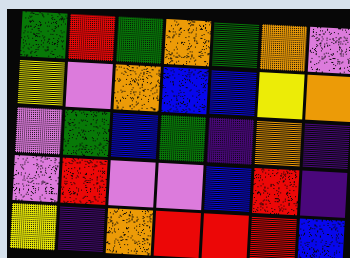[["green", "red", "green", "orange", "green", "orange", "violet"], ["yellow", "violet", "orange", "blue", "blue", "yellow", "orange"], ["violet", "green", "blue", "green", "indigo", "orange", "indigo"], ["violet", "red", "violet", "violet", "blue", "red", "indigo"], ["yellow", "indigo", "orange", "red", "red", "red", "blue"]]